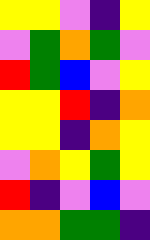[["yellow", "yellow", "violet", "indigo", "yellow"], ["violet", "green", "orange", "green", "violet"], ["red", "green", "blue", "violet", "yellow"], ["yellow", "yellow", "red", "indigo", "orange"], ["yellow", "yellow", "indigo", "orange", "yellow"], ["violet", "orange", "yellow", "green", "yellow"], ["red", "indigo", "violet", "blue", "violet"], ["orange", "orange", "green", "green", "indigo"]]